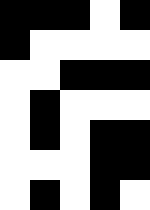[["black", "black", "black", "white", "black"], ["black", "white", "white", "white", "white"], ["white", "white", "black", "black", "black"], ["white", "black", "white", "white", "white"], ["white", "black", "white", "black", "black"], ["white", "white", "white", "black", "black"], ["white", "black", "white", "black", "white"]]